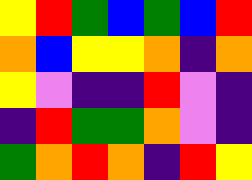[["yellow", "red", "green", "blue", "green", "blue", "red"], ["orange", "blue", "yellow", "yellow", "orange", "indigo", "orange"], ["yellow", "violet", "indigo", "indigo", "red", "violet", "indigo"], ["indigo", "red", "green", "green", "orange", "violet", "indigo"], ["green", "orange", "red", "orange", "indigo", "red", "yellow"]]